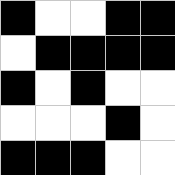[["black", "white", "white", "black", "black"], ["white", "black", "black", "black", "black"], ["black", "white", "black", "white", "white"], ["white", "white", "white", "black", "white"], ["black", "black", "black", "white", "white"]]